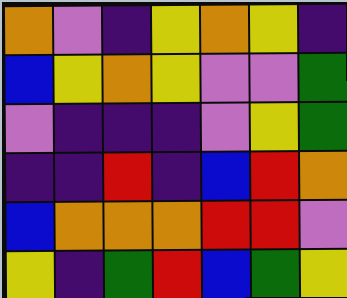[["orange", "violet", "indigo", "yellow", "orange", "yellow", "indigo"], ["blue", "yellow", "orange", "yellow", "violet", "violet", "green"], ["violet", "indigo", "indigo", "indigo", "violet", "yellow", "green"], ["indigo", "indigo", "red", "indigo", "blue", "red", "orange"], ["blue", "orange", "orange", "orange", "red", "red", "violet"], ["yellow", "indigo", "green", "red", "blue", "green", "yellow"]]